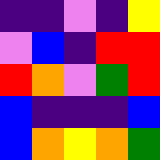[["indigo", "indigo", "violet", "indigo", "yellow"], ["violet", "blue", "indigo", "red", "red"], ["red", "orange", "violet", "green", "red"], ["blue", "indigo", "indigo", "indigo", "blue"], ["blue", "orange", "yellow", "orange", "green"]]